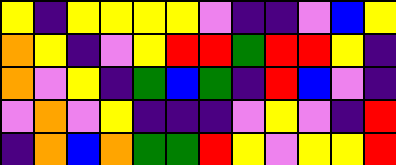[["yellow", "indigo", "yellow", "yellow", "yellow", "yellow", "violet", "indigo", "indigo", "violet", "blue", "yellow"], ["orange", "yellow", "indigo", "violet", "yellow", "red", "red", "green", "red", "red", "yellow", "indigo"], ["orange", "violet", "yellow", "indigo", "green", "blue", "green", "indigo", "red", "blue", "violet", "indigo"], ["violet", "orange", "violet", "yellow", "indigo", "indigo", "indigo", "violet", "yellow", "violet", "indigo", "red"], ["indigo", "orange", "blue", "orange", "green", "green", "red", "yellow", "violet", "yellow", "yellow", "red"]]